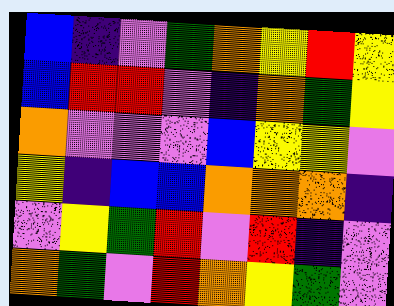[["blue", "indigo", "violet", "green", "orange", "yellow", "red", "yellow"], ["blue", "red", "red", "violet", "indigo", "orange", "green", "yellow"], ["orange", "violet", "violet", "violet", "blue", "yellow", "yellow", "violet"], ["yellow", "indigo", "blue", "blue", "orange", "orange", "orange", "indigo"], ["violet", "yellow", "green", "red", "violet", "red", "indigo", "violet"], ["orange", "green", "violet", "red", "orange", "yellow", "green", "violet"]]